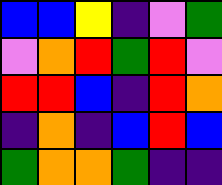[["blue", "blue", "yellow", "indigo", "violet", "green"], ["violet", "orange", "red", "green", "red", "violet"], ["red", "red", "blue", "indigo", "red", "orange"], ["indigo", "orange", "indigo", "blue", "red", "blue"], ["green", "orange", "orange", "green", "indigo", "indigo"]]